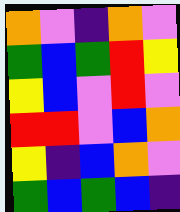[["orange", "violet", "indigo", "orange", "violet"], ["green", "blue", "green", "red", "yellow"], ["yellow", "blue", "violet", "red", "violet"], ["red", "red", "violet", "blue", "orange"], ["yellow", "indigo", "blue", "orange", "violet"], ["green", "blue", "green", "blue", "indigo"]]